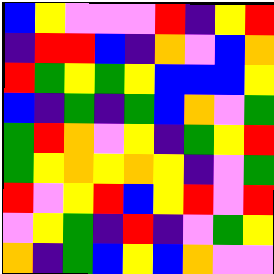[["blue", "yellow", "violet", "violet", "violet", "red", "indigo", "yellow", "red"], ["indigo", "red", "red", "blue", "indigo", "orange", "violet", "blue", "orange"], ["red", "green", "yellow", "green", "yellow", "blue", "blue", "blue", "yellow"], ["blue", "indigo", "green", "indigo", "green", "blue", "orange", "violet", "green"], ["green", "red", "orange", "violet", "yellow", "indigo", "green", "yellow", "red"], ["green", "yellow", "orange", "yellow", "orange", "yellow", "indigo", "violet", "green"], ["red", "violet", "yellow", "red", "blue", "yellow", "red", "violet", "red"], ["violet", "yellow", "green", "indigo", "red", "indigo", "violet", "green", "yellow"], ["orange", "indigo", "green", "blue", "yellow", "blue", "orange", "violet", "violet"]]